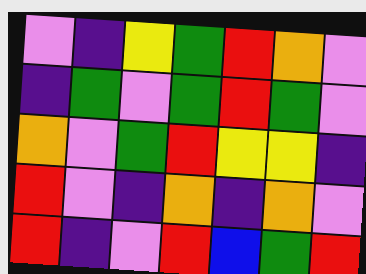[["violet", "indigo", "yellow", "green", "red", "orange", "violet"], ["indigo", "green", "violet", "green", "red", "green", "violet"], ["orange", "violet", "green", "red", "yellow", "yellow", "indigo"], ["red", "violet", "indigo", "orange", "indigo", "orange", "violet"], ["red", "indigo", "violet", "red", "blue", "green", "red"]]